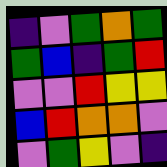[["indigo", "violet", "green", "orange", "green"], ["green", "blue", "indigo", "green", "red"], ["violet", "violet", "red", "yellow", "yellow"], ["blue", "red", "orange", "orange", "violet"], ["violet", "green", "yellow", "violet", "indigo"]]